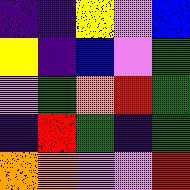[["indigo", "indigo", "yellow", "violet", "blue"], ["yellow", "indigo", "blue", "violet", "green"], ["violet", "green", "orange", "red", "green"], ["indigo", "red", "green", "indigo", "green"], ["orange", "orange", "violet", "violet", "red"]]